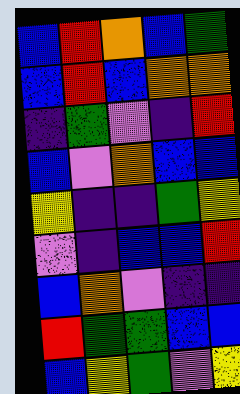[["blue", "red", "orange", "blue", "green"], ["blue", "red", "blue", "orange", "orange"], ["indigo", "green", "violet", "indigo", "red"], ["blue", "violet", "orange", "blue", "blue"], ["yellow", "indigo", "indigo", "green", "yellow"], ["violet", "indigo", "blue", "blue", "red"], ["blue", "orange", "violet", "indigo", "indigo"], ["red", "green", "green", "blue", "blue"], ["blue", "yellow", "green", "violet", "yellow"]]